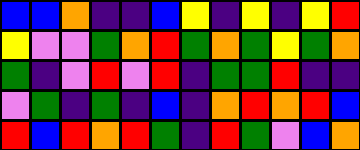[["blue", "blue", "orange", "indigo", "indigo", "blue", "yellow", "indigo", "yellow", "indigo", "yellow", "red"], ["yellow", "violet", "violet", "green", "orange", "red", "green", "orange", "green", "yellow", "green", "orange"], ["green", "indigo", "violet", "red", "violet", "red", "indigo", "green", "green", "red", "indigo", "indigo"], ["violet", "green", "indigo", "green", "indigo", "blue", "indigo", "orange", "red", "orange", "red", "blue"], ["red", "blue", "red", "orange", "red", "green", "indigo", "red", "green", "violet", "blue", "orange"]]